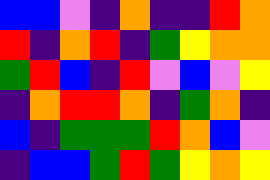[["blue", "blue", "violet", "indigo", "orange", "indigo", "indigo", "red", "orange"], ["red", "indigo", "orange", "red", "indigo", "green", "yellow", "orange", "orange"], ["green", "red", "blue", "indigo", "red", "violet", "blue", "violet", "yellow"], ["indigo", "orange", "red", "red", "orange", "indigo", "green", "orange", "indigo"], ["blue", "indigo", "green", "green", "green", "red", "orange", "blue", "violet"], ["indigo", "blue", "blue", "green", "red", "green", "yellow", "orange", "yellow"]]